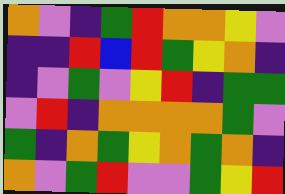[["orange", "violet", "indigo", "green", "red", "orange", "orange", "yellow", "violet"], ["indigo", "indigo", "red", "blue", "red", "green", "yellow", "orange", "indigo"], ["indigo", "violet", "green", "violet", "yellow", "red", "indigo", "green", "green"], ["violet", "red", "indigo", "orange", "orange", "orange", "orange", "green", "violet"], ["green", "indigo", "orange", "green", "yellow", "orange", "green", "orange", "indigo"], ["orange", "violet", "green", "red", "violet", "violet", "green", "yellow", "red"]]